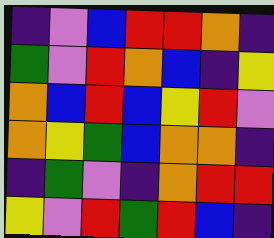[["indigo", "violet", "blue", "red", "red", "orange", "indigo"], ["green", "violet", "red", "orange", "blue", "indigo", "yellow"], ["orange", "blue", "red", "blue", "yellow", "red", "violet"], ["orange", "yellow", "green", "blue", "orange", "orange", "indigo"], ["indigo", "green", "violet", "indigo", "orange", "red", "red"], ["yellow", "violet", "red", "green", "red", "blue", "indigo"]]